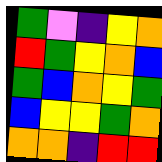[["green", "violet", "indigo", "yellow", "orange"], ["red", "green", "yellow", "orange", "blue"], ["green", "blue", "orange", "yellow", "green"], ["blue", "yellow", "yellow", "green", "orange"], ["orange", "orange", "indigo", "red", "red"]]